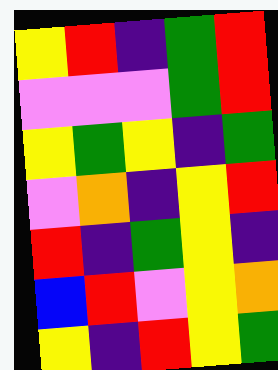[["yellow", "red", "indigo", "green", "red"], ["violet", "violet", "violet", "green", "red"], ["yellow", "green", "yellow", "indigo", "green"], ["violet", "orange", "indigo", "yellow", "red"], ["red", "indigo", "green", "yellow", "indigo"], ["blue", "red", "violet", "yellow", "orange"], ["yellow", "indigo", "red", "yellow", "green"]]